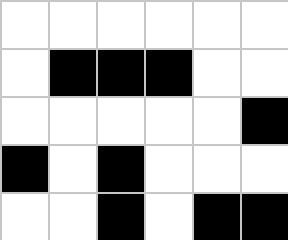[["white", "white", "white", "white", "white", "white"], ["white", "black", "black", "black", "white", "white"], ["white", "white", "white", "white", "white", "black"], ["black", "white", "black", "white", "white", "white"], ["white", "white", "black", "white", "black", "black"]]